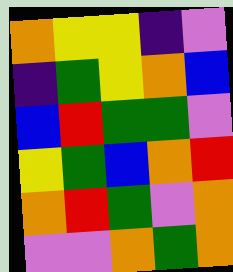[["orange", "yellow", "yellow", "indigo", "violet"], ["indigo", "green", "yellow", "orange", "blue"], ["blue", "red", "green", "green", "violet"], ["yellow", "green", "blue", "orange", "red"], ["orange", "red", "green", "violet", "orange"], ["violet", "violet", "orange", "green", "orange"]]